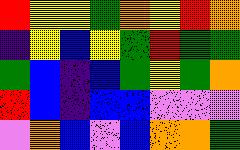[["red", "yellow", "yellow", "green", "orange", "yellow", "red", "orange"], ["indigo", "yellow", "blue", "yellow", "green", "red", "green", "green"], ["green", "blue", "indigo", "blue", "green", "yellow", "green", "orange"], ["red", "blue", "indigo", "blue", "blue", "violet", "violet", "violet"], ["violet", "orange", "blue", "violet", "blue", "orange", "orange", "green"]]